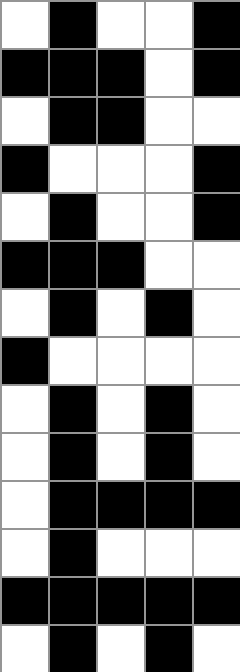[["white", "black", "white", "white", "black"], ["black", "black", "black", "white", "black"], ["white", "black", "black", "white", "white"], ["black", "white", "white", "white", "black"], ["white", "black", "white", "white", "black"], ["black", "black", "black", "white", "white"], ["white", "black", "white", "black", "white"], ["black", "white", "white", "white", "white"], ["white", "black", "white", "black", "white"], ["white", "black", "white", "black", "white"], ["white", "black", "black", "black", "black"], ["white", "black", "white", "white", "white"], ["black", "black", "black", "black", "black"], ["white", "black", "white", "black", "white"]]